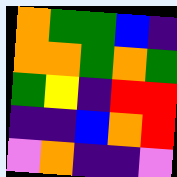[["orange", "green", "green", "blue", "indigo"], ["orange", "orange", "green", "orange", "green"], ["green", "yellow", "indigo", "red", "red"], ["indigo", "indigo", "blue", "orange", "red"], ["violet", "orange", "indigo", "indigo", "violet"]]